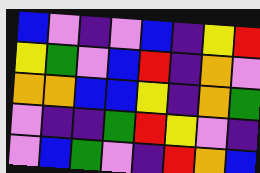[["blue", "violet", "indigo", "violet", "blue", "indigo", "yellow", "red"], ["yellow", "green", "violet", "blue", "red", "indigo", "orange", "violet"], ["orange", "orange", "blue", "blue", "yellow", "indigo", "orange", "green"], ["violet", "indigo", "indigo", "green", "red", "yellow", "violet", "indigo"], ["violet", "blue", "green", "violet", "indigo", "red", "orange", "blue"]]